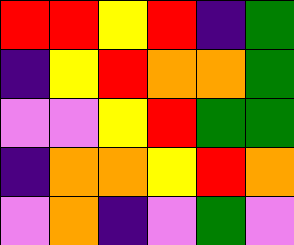[["red", "red", "yellow", "red", "indigo", "green"], ["indigo", "yellow", "red", "orange", "orange", "green"], ["violet", "violet", "yellow", "red", "green", "green"], ["indigo", "orange", "orange", "yellow", "red", "orange"], ["violet", "orange", "indigo", "violet", "green", "violet"]]